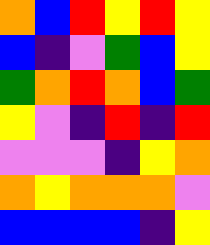[["orange", "blue", "red", "yellow", "red", "yellow"], ["blue", "indigo", "violet", "green", "blue", "yellow"], ["green", "orange", "red", "orange", "blue", "green"], ["yellow", "violet", "indigo", "red", "indigo", "red"], ["violet", "violet", "violet", "indigo", "yellow", "orange"], ["orange", "yellow", "orange", "orange", "orange", "violet"], ["blue", "blue", "blue", "blue", "indigo", "yellow"]]